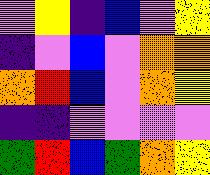[["violet", "yellow", "indigo", "blue", "violet", "yellow"], ["indigo", "violet", "blue", "violet", "orange", "orange"], ["orange", "red", "blue", "violet", "orange", "yellow"], ["indigo", "indigo", "violet", "violet", "violet", "violet"], ["green", "red", "blue", "green", "orange", "yellow"]]